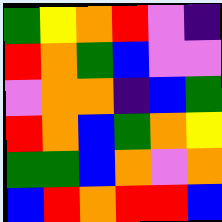[["green", "yellow", "orange", "red", "violet", "indigo"], ["red", "orange", "green", "blue", "violet", "violet"], ["violet", "orange", "orange", "indigo", "blue", "green"], ["red", "orange", "blue", "green", "orange", "yellow"], ["green", "green", "blue", "orange", "violet", "orange"], ["blue", "red", "orange", "red", "red", "blue"]]